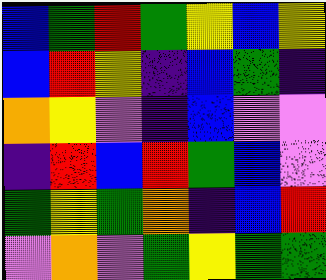[["blue", "green", "red", "green", "yellow", "blue", "yellow"], ["blue", "red", "yellow", "indigo", "blue", "green", "indigo"], ["orange", "yellow", "violet", "indigo", "blue", "violet", "violet"], ["indigo", "red", "blue", "red", "green", "blue", "violet"], ["green", "yellow", "green", "orange", "indigo", "blue", "red"], ["violet", "orange", "violet", "green", "yellow", "green", "green"]]